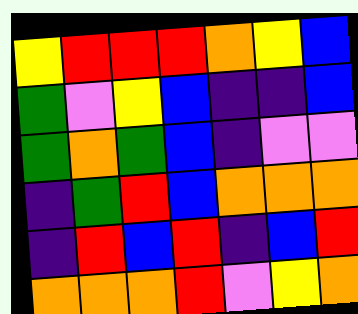[["yellow", "red", "red", "red", "orange", "yellow", "blue"], ["green", "violet", "yellow", "blue", "indigo", "indigo", "blue"], ["green", "orange", "green", "blue", "indigo", "violet", "violet"], ["indigo", "green", "red", "blue", "orange", "orange", "orange"], ["indigo", "red", "blue", "red", "indigo", "blue", "red"], ["orange", "orange", "orange", "red", "violet", "yellow", "orange"]]